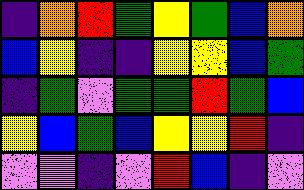[["indigo", "orange", "red", "green", "yellow", "green", "blue", "orange"], ["blue", "yellow", "indigo", "indigo", "yellow", "yellow", "blue", "green"], ["indigo", "green", "violet", "green", "green", "red", "green", "blue"], ["yellow", "blue", "green", "blue", "yellow", "yellow", "red", "indigo"], ["violet", "violet", "indigo", "violet", "red", "blue", "indigo", "violet"]]